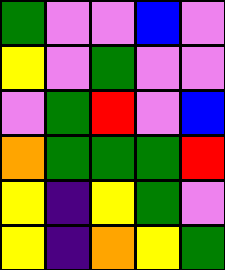[["green", "violet", "violet", "blue", "violet"], ["yellow", "violet", "green", "violet", "violet"], ["violet", "green", "red", "violet", "blue"], ["orange", "green", "green", "green", "red"], ["yellow", "indigo", "yellow", "green", "violet"], ["yellow", "indigo", "orange", "yellow", "green"]]